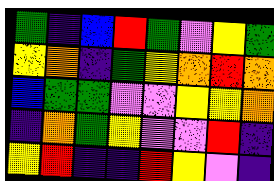[["green", "indigo", "blue", "red", "green", "violet", "yellow", "green"], ["yellow", "orange", "indigo", "green", "yellow", "orange", "red", "orange"], ["blue", "green", "green", "violet", "violet", "yellow", "yellow", "orange"], ["indigo", "orange", "green", "yellow", "violet", "violet", "red", "indigo"], ["yellow", "red", "indigo", "indigo", "red", "yellow", "violet", "indigo"]]